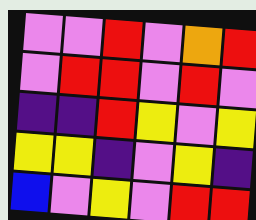[["violet", "violet", "red", "violet", "orange", "red"], ["violet", "red", "red", "violet", "red", "violet"], ["indigo", "indigo", "red", "yellow", "violet", "yellow"], ["yellow", "yellow", "indigo", "violet", "yellow", "indigo"], ["blue", "violet", "yellow", "violet", "red", "red"]]